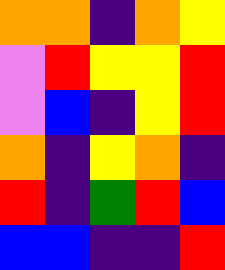[["orange", "orange", "indigo", "orange", "yellow"], ["violet", "red", "yellow", "yellow", "red"], ["violet", "blue", "indigo", "yellow", "red"], ["orange", "indigo", "yellow", "orange", "indigo"], ["red", "indigo", "green", "red", "blue"], ["blue", "blue", "indigo", "indigo", "red"]]